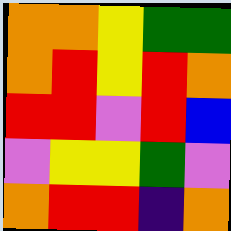[["orange", "orange", "yellow", "green", "green"], ["orange", "red", "yellow", "red", "orange"], ["red", "red", "violet", "red", "blue"], ["violet", "yellow", "yellow", "green", "violet"], ["orange", "red", "red", "indigo", "orange"]]